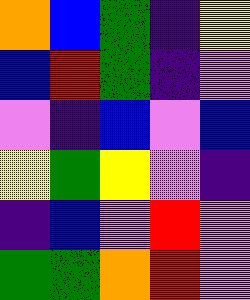[["orange", "blue", "green", "indigo", "yellow"], ["blue", "red", "green", "indigo", "violet"], ["violet", "indigo", "blue", "violet", "blue"], ["yellow", "green", "yellow", "violet", "indigo"], ["indigo", "blue", "violet", "red", "violet"], ["green", "green", "orange", "red", "violet"]]